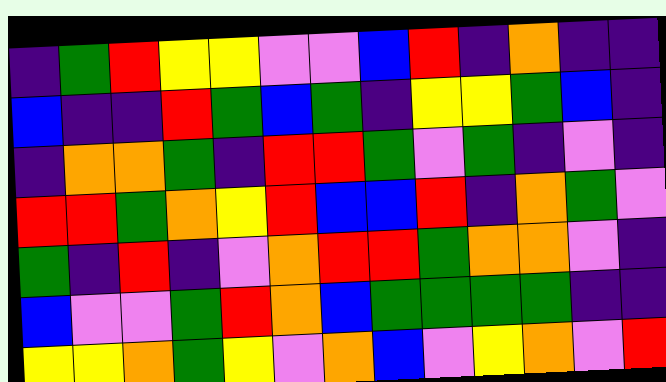[["indigo", "green", "red", "yellow", "yellow", "violet", "violet", "blue", "red", "indigo", "orange", "indigo", "indigo"], ["blue", "indigo", "indigo", "red", "green", "blue", "green", "indigo", "yellow", "yellow", "green", "blue", "indigo"], ["indigo", "orange", "orange", "green", "indigo", "red", "red", "green", "violet", "green", "indigo", "violet", "indigo"], ["red", "red", "green", "orange", "yellow", "red", "blue", "blue", "red", "indigo", "orange", "green", "violet"], ["green", "indigo", "red", "indigo", "violet", "orange", "red", "red", "green", "orange", "orange", "violet", "indigo"], ["blue", "violet", "violet", "green", "red", "orange", "blue", "green", "green", "green", "green", "indigo", "indigo"], ["yellow", "yellow", "orange", "green", "yellow", "violet", "orange", "blue", "violet", "yellow", "orange", "violet", "red"]]